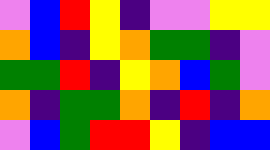[["violet", "blue", "red", "yellow", "indigo", "violet", "violet", "yellow", "yellow"], ["orange", "blue", "indigo", "yellow", "orange", "green", "green", "indigo", "violet"], ["green", "green", "red", "indigo", "yellow", "orange", "blue", "green", "violet"], ["orange", "indigo", "green", "green", "orange", "indigo", "red", "indigo", "orange"], ["violet", "blue", "green", "red", "red", "yellow", "indigo", "blue", "blue"]]